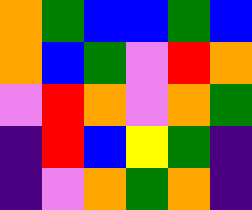[["orange", "green", "blue", "blue", "green", "blue"], ["orange", "blue", "green", "violet", "red", "orange"], ["violet", "red", "orange", "violet", "orange", "green"], ["indigo", "red", "blue", "yellow", "green", "indigo"], ["indigo", "violet", "orange", "green", "orange", "indigo"]]